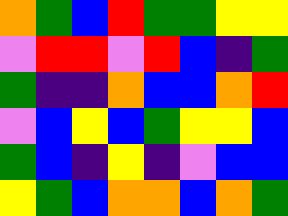[["orange", "green", "blue", "red", "green", "green", "yellow", "yellow"], ["violet", "red", "red", "violet", "red", "blue", "indigo", "green"], ["green", "indigo", "indigo", "orange", "blue", "blue", "orange", "red"], ["violet", "blue", "yellow", "blue", "green", "yellow", "yellow", "blue"], ["green", "blue", "indigo", "yellow", "indigo", "violet", "blue", "blue"], ["yellow", "green", "blue", "orange", "orange", "blue", "orange", "green"]]